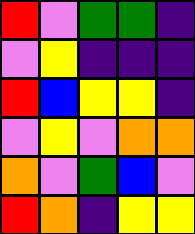[["red", "violet", "green", "green", "indigo"], ["violet", "yellow", "indigo", "indigo", "indigo"], ["red", "blue", "yellow", "yellow", "indigo"], ["violet", "yellow", "violet", "orange", "orange"], ["orange", "violet", "green", "blue", "violet"], ["red", "orange", "indigo", "yellow", "yellow"]]